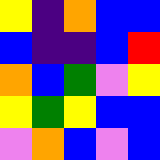[["yellow", "indigo", "orange", "blue", "blue"], ["blue", "indigo", "indigo", "blue", "red"], ["orange", "blue", "green", "violet", "yellow"], ["yellow", "green", "yellow", "blue", "blue"], ["violet", "orange", "blue", "violet", "blue"]]